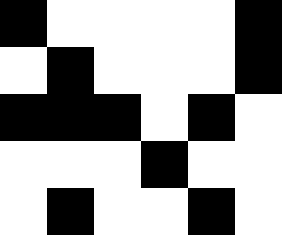[["black", "white", "white", "white", "white", "black"], ["white", "black", "white", "white", "white", "black"], ["black", "black", "black", "white", "black", "white"], ["white", "white", "white", "black", "white", "white"], ["white", "black", "white", "white", "black", "white"]]